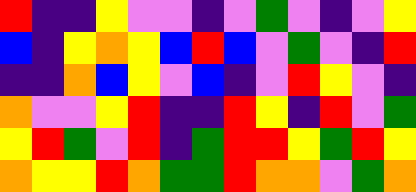[["red", "indigo", "indigo", "yellow", "violet", "violet", "indigo", "violet", "green", "violet", "indigo", "violet", "yellow"], ["blue", "indigo", "yellow", "orange", "yellow", "blue", "red", "blue", "violet", "green", "violet", "indigo", "red"], ["indigo", "indigo", "orange", "blue", "yellow", "violet", "blue", "indigo", "violet", "red", "yellow", "violet", "indigo"], ["orange", "violet", "violet", "yellow", "red", "indigo", "indigo", "red", "yellow", "indigo", "red", "violet", "green"], ["yellow", "red", "green", "violet", "red", "indigo", "green", "red", "red", "yellow", "green", "red", "yellow"], ["orange", "yellow", "yellow", "red", "orange", "green", "green", "red", "orange", "orange", "violet", "green", "orange"]]